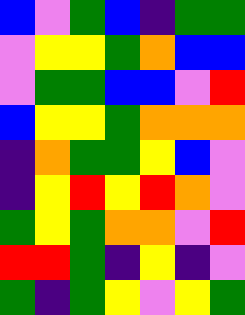[["blue", "violet", "green", "blue", "indigo", "green", "green"], ["violet", "yellow", "yellow", "green", "orange", "blue", "blue"], ["violet", "green", "green", "blue", "blue", "violet", "red"], ["blue", "yellow", "yellow", "green", "orange", "orange", "orange"], ["indigo", "orange", "green", "green", "yellow", "blue", "violet"], ["indigo", "yellow", "red", "yellow", "red", "orange", "violet"], ["green", "yellow", "green", "orange", "orange", "violet", "red"], ["red", "red", "green", "indigo", "yellow", "indigo", "violet"], ["green", "indigo", "green", "yellow", "violet", "yellow", "green"]]